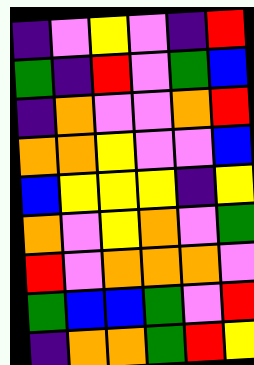[["indigo", "violet", "yellow", "violet", "indigo", "red"], ["green", "indigo", "red", "violet", "green", "blue"], ["indigo", "orange", "violet", "violet", "orange", "red"], ["orange", "orange", "yellow", "violet", "violet", "blue"], ["blue", "yellow", "yellow", "yellow", "indigo", "yellow"], ["orange", "violet", "yellow", "orange", "violet", "green"], ["red", "violet", "orange", "orange", "orange", "violet"], ["green", "blue", "blue", "green", "violet", "red"], ["indigo", "orange", "orange", "green", "red", "yellow"]]